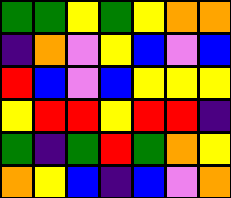[["green", "green", "yellow", "green", "yellow", "orange", "orange"], ["indigo", "orange", "violet", "yellow", "blue", "violet", "blue"], ["red", "blue", "violet", "blue", "yellow", "yellow", "yellow"], ["yellow", "red", "red", "yellow", "red", "red", "indigo"], ["green", "indigo", "green", "red", "green", "orange", "yellow"], ["orange", "yellow", "blue", "indigo", "blue", "violet", "orange"]]